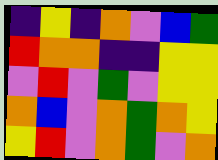[["indigo", "yellow", "indigo", "orange", "violet", "blue", "green"], ["red", "orange", "orange", "indigo", "indigo", "yellow", "yellow"], ["violet", "red", "violet", "green", "violet", "yellow", "yellow"], ["orange", "blue", "violet", "orange", "green", "orange", "yellow"], ["yellow", "red", "violet", "orange", "green", "violet", "orange"]]